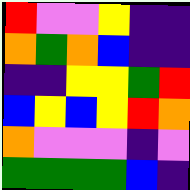[["red", "violet", "violet", "yellow", "indigo", "indigo"], ["orange", "green", "orange", "blue", "indigo", "indigo"], ["indigo", "indigo", "yellow", "yellow", "green", "red"], ["blue", "yellow", "blue", "yellow", "red", "orange"], ["orange", "violet", "violet", "violet", "indigo", "violet"], ["green", "green", "green", "green", "blue", "indigo"]]